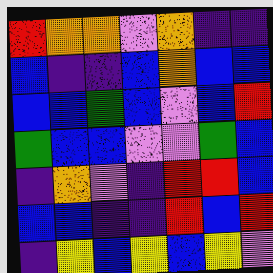[["red", "orange", "orange", "violet", "orange", "indigo", "indigo"], ["blue", "indigo", "indigo", "blue", "orange", "blue", "blue"], ["blue", "blue", "green", "blue", "violet", "blue", "red"], ["green", "blue", "blue", "violet", "violet", "green", "blue"], ["indigo", "orange", "violet", "indigo", "red", "red", "blue"], ["blue", "blue", "indigo", "indigo", "red", "blue", "red"], ["indigo", "yellow", "blue", "yellow", "blue", "yellow", "violet"]]